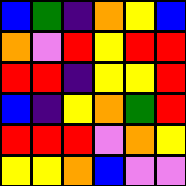[["blue", "green", "indigo", "orange", "yellow", "blue"], ["orange", "violet", "red", "yellow", "red", "red"], ["red", "red", "indigo", "yellow", "yellow", "red"], ["blue", "indigo", "yellow", "orange", "green", "red"], ["red", "red", "red", "violet", "orange", "yellow"], ["yellow", "yellow", "orange", "blue", "violet", "violet"]]